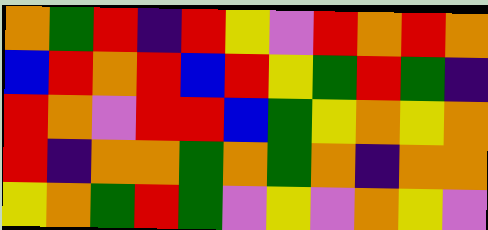[["orange", "green", "red", "indigo", "red", "yellow", "violet", "red", "orange", "red", "orange"], ["blue", "red", "orange", "red", "blue", "red", "yellow", "green", "red", "green", "indigo"], ["red", "orange", "violet", "red", "red", "blue", "green", "yellow", "orange", "yellow", "orange"], ["red", "indigo", "orange", "orange", "green", "orange", "green", "orange", "indigo", "orange", "orange"], ["yellow", "orange", "green", "red", "green", "violet", "yellow", "violet", "orange", "yellow", "violet"]]